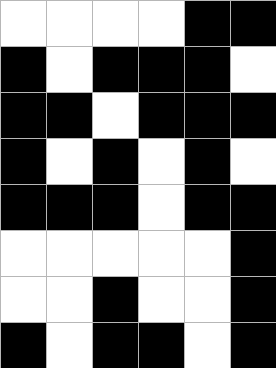[["white", "white", "white", "white", "black", "black"], ["black", "white", "black", "black", "black", "white"], ["black", "black", "white", "black", "black", "black"], ["black", "white", "black", "white", "black", "white"], ["black", "black", "black", "white", "black", "black"], ["white", "white", "white", "white", "white", "black"], ["white", "white", "black", "white", "white", "black"], ["black", "white", "black", "black", "white", "black"]]